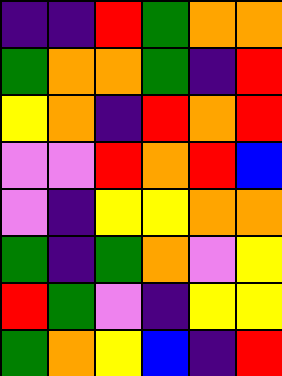[["indigo", "indigo", "red", "green", "orange", "orange"], ["green", "orange", "orange", "green", "indigo", "red"], ["yellow", "orange", "indigo", "red", "orange", "red"], ["violet", "violet", "red", "orange", "red", "blue"], ["violet", "indigo", "yellow", "yellow", "orange", "orange"], ["green", "indigo", "green", "orange", "violet", "yellow"], ["red", "green", "violet", "indigo", "yellow", "yellow"], ["green", "orange", "yellow", "blue", "indigo", "red"]]